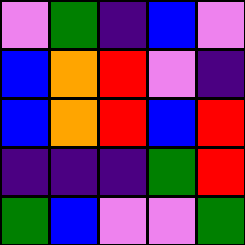[["violet", "green", "indigo", "blue", "violet"], ["blue", "orange", "red", "violet", "indigo"], ["blue", "orange", "red", "blue", "red"], ["indigo", "indigo", "indigo", "green", "red"], ["green", "blue", "violet", "violet", "green"]]